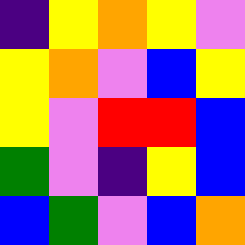[["indigo", "yellow", "orange", "yellow", "violet"], ["yellow", "orange", "violet", "blue", "yellow"], ["yellow", "violet", "red", "red", "blue"], ["green", "violet", "indigo", "yellow", "blue"], ["blue", "green", "violet", "blue", "orange"]]